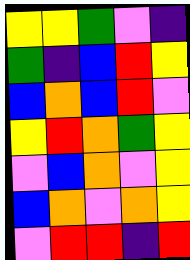[["yellow", "yellow", "green", "violet", "indigo"], ["green", "indigo", "blue", "red", "yellow"], ["blue", "orange", "blue", "red", "violet"], ["yellow", "red", "orange", "green", "yellow"], ["violet", "blue", "orange", "violet", "yellow"], ["blue", "orange", "violet", "orange", "yellow"], ["violet", "red", "red", "indigo", "red"]]